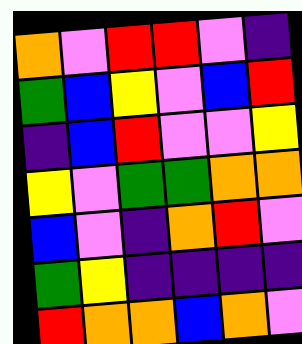[["orange", "violet", "red", "red", "violet", "indigo"], ["green", "blue", "yellow", "violet", "blue", "red"], ["indigo", "blue", "red", "violet", "violet", "yellow"], ["yellow", "violet", "green", "green", "orange", "orange"], ["blue", "violet", "indigo", "orange", "red", "violet"], ["green", "yellow", "indigo", "indigo", "indigo", "indigo"], ["red", "orange", "orange", "blue", "orange", "violet"]]